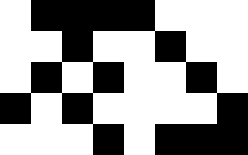[["white", "black", "black", "black", "black", "white", "white", "white"], ["white", "white", "black", "white", "white", "black", "white", "white"], ["white", "black", "white", "black", "white", "white", "black", "white"], ["black", "white", "black", "white", "white", "white", "white", "black"], ["white", "white", "white", "black", "white", "black", "black", "black"]]